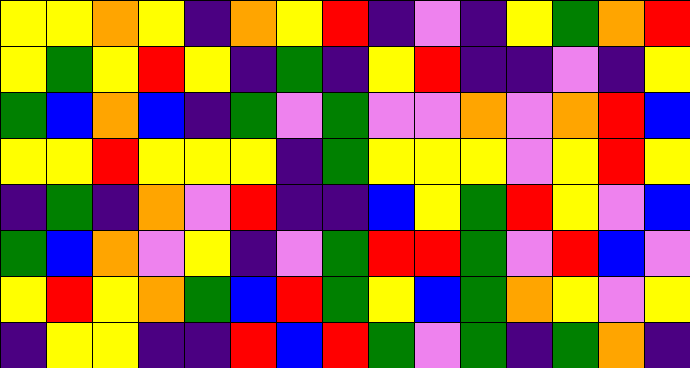[["yellow", "yellow", "orange", "yellow", "indigo", "orange", "yellow", "red", "indigo", "violet", "indigo", "yellow", "green", "orange", "red"], ["yellow", "green", "yellow", "red", "yellow", "indigo", "green", "indigo", "yellow", "red", "indigo", "indigo", "violet", "indigo", "yellow"], ["green", "blue", "orange", "blue", "indigo", "green", "violet", "green", "violet", "violet", "orange", "violet", "orange", "red", "blue"], ["yellow", "yellow", "red", "yellow", "yellow", "yellow", "indigo", "green", "yellow", "yellow", "yellow", "violet", "yellow", "red", "yellow"], ["indigo", "green", "indigo", "orange", "violet", "red", "indigo", "indigo", "blue", "yellow", "green", "red", "yellow", "violet", "blue"], ["green", "blue", "orange", "violet", "yellow", "indigo", "violet", "green", "red", "red", "green", "violet", "red", "blue", "violet"], ["yellow", "red", "yellow", "orange", "green", "blue", "red", "green", "yellow", "blue", "green", "orange", "yellow", "violet", "yellow"], ["indigo", "yellow", "yellow", "indigo", "indigo", "red", "blue", "red", "green", "violet", "green", "indigo", "green", "orange", "indigo"]]